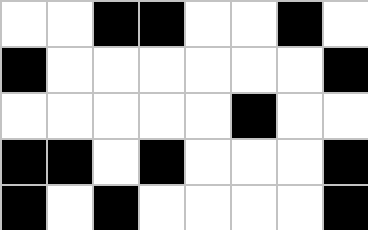[["white", "white", "black", "black", "white", "white", "black", "white"], ["black", "white", "white", "white", "white", "white", "white", "black"], ["white", "white", "white", "white", "white", "black", "white", "white"], ["black", "black", "white", "black", "white", "white", "white", "black"], ["black", "white", "black", "white", "white", "white", "white", "black"]]